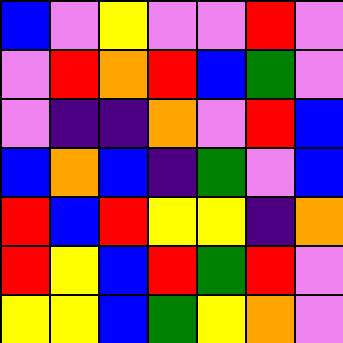[["blue", "violet", "yellow", "violet", "violet", "red", "violet"], ["violet", "red", "orange", "red", "blue", "green", "violet"], ["violet", "indigo", "indigo", "orange", "violet", "red", "blue"], ["blue", "orange", "blue", "indigo", "green", "violet", "blue"], ["red", "blue", "red", "yellow", "yellow", "indigo", "orange"], ["red", "yellow", "blue", "red", "green", "red", "violet"], ["yellow", "yellow", "blue", "green", "yellow", "orange", "violet"]]